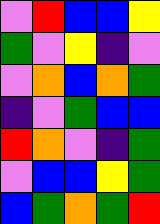[["violet", "red", "blue", "blue", "yellow"], ["green", "violet", "yellow", "indigo", "violet"], ["violet", "orange", "blue", "orange", "green"], ["indigo", "violet", "green", "blue", "blue"], ["red", "orange", "violet", "indigo", "green"], ["violet", "blue", "blue", "yellow", "green"], ["blue", "green", "orange", "green", "red"]]